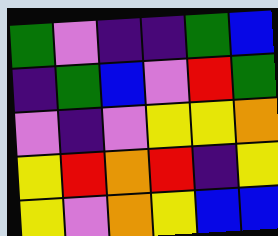[["green", "violet", "indigo", "indigo", "green", "blue"], ["indigo", "green", "blue", "violet", "red", "green"], ["violet", "indigo", "violet", "yellow", "yellow", "orange"], ["yellow", "red", "orange", "red", "indigo", "yellow"], ["yellow", "violet", "orange", "yellow", "blue", "blue"]]